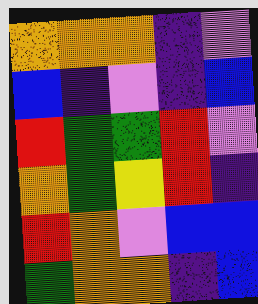[["orange", "orange", "orange", "indigo", "violet"], ["blue", "indigo", "violet", "indigo", "blue"], ["red", "green", "green", "red", "violet"], ["orange", "green", "yellow", "red", "indigo"], ["red", "orange", "violet", "blue", "blue"], ["green", "orange", "orange", "indigo", "blue"]]